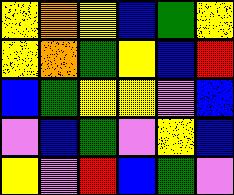[["yellow", "orange", "yellow", "blue", "green", "yellow"], ["yellow", "orange", "green", "yellow", "blue", "red"], ["blue", "green", "yellow", "yellow", "violet", "blue"], ["violet", "blue", "green", "violet", "yellow", "blue"], ["yellow", "violet", "red", "blue", "green", "violet"]]